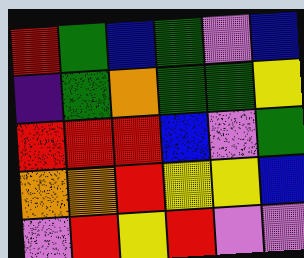[["red", "green", "blue", "green", "violet", "blue"], ["indigo", "green", "orange", "green", "green", "yellow"], ["red", "red", "red", "blue", "violet", "green"], ["orange", "orange", "red", "yellow", "yellow", "blue"], ["violet", "red", "yellow", "red", "violet", "violet"]]